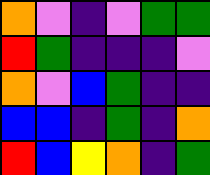[["orange", "violet", "indigo", "violet", "green", "green"], ["red", "green", "indigo", "indigo", "indigo", "violet"], ["orange", "violet", "blue", "green", "indigo", "indigo"], ["blue", "blue", "indigo", "green", "indigo", "orange"], ["red", "blue", "yellow", "orange", "indigo", "green"]]